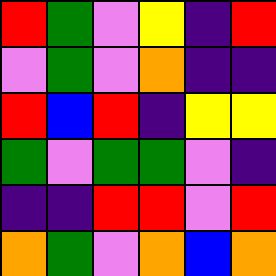[["red", "green", "violet", "yellow", "indigo", "red"], ["violet", "green", "violet", "orange", "indigo", "indigo"], ["red", "blue", "red", "indigo", "yellow", "yellow"], ["green", "violet", "green", "green", "violet", "indigo"], ["indigo", "indigo", "red", "red", "violet", "red"], ["orange", "green", "violet", "orange", "blue", "orange"]]